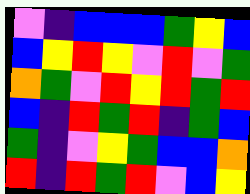[["violet", "indigo", "blue", "blue", "blue", "green", "yellow", "blue"], ["blue", "yellow", "red", "yellow", "violet", "red", "violet", "green"], ["orange", "green", "violet", "red", "yellow", "red", "green", "red"], ["blue", "indigo", "red", "green", "red", "indigo", "green", "blue"], ["green", "indigo", "violet", "yellow", "green", "blue", "blue", "orange"], ["red", "indigo", "red", "green", "red", "violet", "blue", "yellow"]]